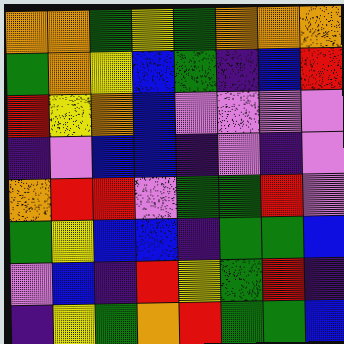[["orange", "orange", "green", "yellow", "green", "orange", "orange", "orange"], ["green", "orange", "yellow", "blue", "green", "indigo", "blue", "red"], ["red", "yellow", "orange", "blue", "violet", "violet", "violet", "violet"], ["indigo", "violet", "blue", "blue", "indigo", "violet", "indigo", "violet"], ["orange", "red", "red", "violet", "green", "green", "red", "violet"], ["green", "yellow", "blue", "blue", "indigo", "green", "green", "blue"], ["violet", "blue", "indigo", "red", "yellow", "green", "red", "indigo"], ["indigo", "yellow", "green", "orange", "red", "green", "green", "blue"]]